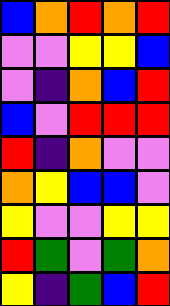[["blue", "orange", "red", "orange", "red"], ["violet", "violet", "yellow", "yellow", "blue"], ["violet", "indigo", "orange", "blue", "red"], ["blue", "violet", "red", "red", "red"], ["red", "indigo", "orange", "violet", "violet"], ["orange", "yellow", "blue", "blue", "violet"], ["yellow", "violet", "violet", "yellow", "yellow"], ["red", "green", "violet", "green", "orange"], ["yellow", "indigo", "green", "blue", "red"]]